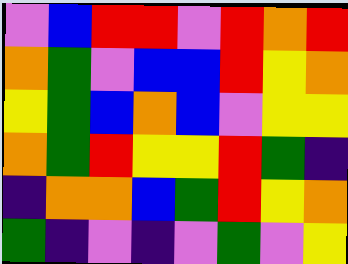[["violet", "blue", "red", "red", "violet", "red", "orange", "red"], ["orange", "green", "violet", "blue", "blue", "red", "yellow", "orange"], ["yellow", "green", "blue", "orange", "blue", "violet", "yellow", "yellow"], ["orange", "green", "red", "yellow", "yellow", "red", "green", "indigo"], ["indigo", "orange", "orange", "blue", "green", "red", "yellow", "orange"], ["green", "indigo", "violet", "indigo", "violet", "green", "violet", "yellow"]]